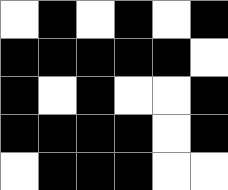[["white", "black", "white", "black", "white", "black"], ["black", "black", "black", "black", "black", "white"], ["black", "white", "black", "white", "white", "black"], ["black", "black", "black", "black", "white", "black"], ["white", "black", "black", "black", "white", "white"]]